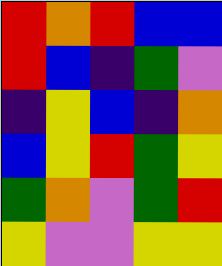[["red", "orange", "red", "blue", "blue"], ["red", "blue", "indigo", "green", "violet"], ["indigo", "yellow", "blue", "indigo", "orange"], ["blue", "yellow", "red", "green", "yellow"], ["green", "orange", "violet", "green", "red"], ["yellow", "violet", "violet", "yellow", "yellow"]]